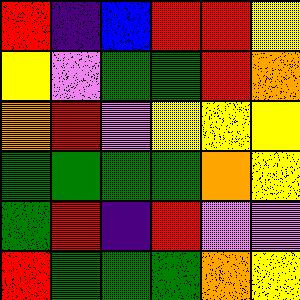[["red", "indigo", "blue", "red", "red", "yellow"], ["yellow", "violet", "green", "green", "red", "orange"], ["orange", "red", "violet", "yellow", "yellow", "yellow"], ["green", "green", "green", "green", "orange", "yellow"], ["green", "red", "indigo", "red", "violet", "violet"], ["red", "green", "green", "green", "orange", "yellow"]]